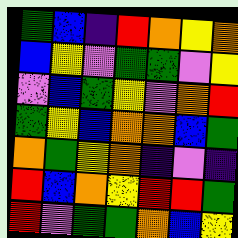[["green", "blue", "indigo", "red", "orange", "yellow", "orange"], ["blue", "yellow", "violet", "green", "green", "violet", "yellow"], ["violet", "blue", "green", "yellow", "violet", "orange", "red"], ["green", "yellow", "blue", "orange", "orange", "blue", "green"], ["orange", "green", "yellow", "orange", "indigo", "violet", "indigo"], ["red", "blue", "orange", "yellow", "red", "red", "green"], ["red", "violet", "green", "green", "orange", "blue", "yellow"]]